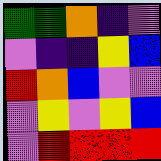[["green", "green", "orange", "indigo", "violet"], ["violet", "indigo", "indigo", "yellow", "blue"], ["red", "orange", "blue", "violet", "violet"], ["violet", "yellow", "violet", "yellow", "blue"], ["violet", "red", "red", "red", "red"]]